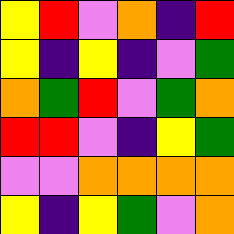[["yellow", "red", "violet", "orange", "indigo", "red"], ["yellow", "indigo", "yellow", "indigo", "violet", "green"], ["orange", "green", "red", "violet", "green", "orange"], ["red", "red", "violet", "indigo", "yellow", "green"], ["violet", "violet", "orange", "orange", "orange", "orange"], ["yellow", "indigo", "yellow", "green", "violet", "orange"]]